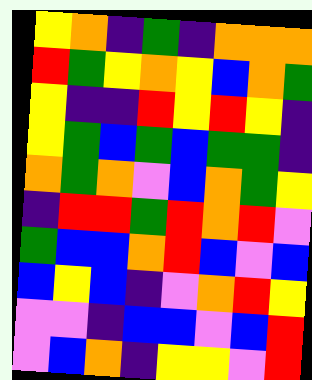[["yellow", "orange", "indigo", "green", "indigo", "orange", "orange", "orange"], ["red", "green", "yellow", "orange", "yellow", "blue", "orange", "green"], ["yellow", "indigo", "indigo", "red", "yellow", "red", "yellow", "indigo"], ["yellow", "green", "blue", "green", "blue", "green", "green", "indigo"], ["orange", "green", "orange", "violet", "blue", "orange", "green", "yellow"], ["indigo", "red", "red", "green", "red", "orange", "red", "violet"], ["green", "blue", "blue", "orange", "red", "blue", "violet", "blue"], ["blue", "yellow", "blue", "indigo", "violet", "orange", "red", "yellow"], ["violet", "violet", "indigo", "blue", "blue", "violet", "blue", "red"], ["violet", "blue", "orange", "indigo", "yellow", "yellow", "violet", "red"]]